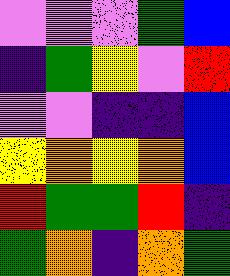[["violet", "violet", "violet", "green", "blue"], ["indigo", "green", "yellow", "violet", "red"], ["violet", "violet", "indigo", "indigo", "blue"], ["yellow", "orange", "yellow", "orange", "blue"], ["red", "green", "green", "red", "indigo"], ["green", "orange", "indigo", "orange", "green"]]